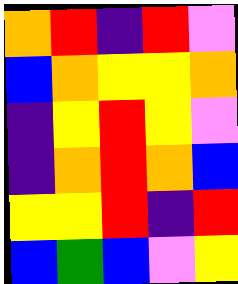[["orange", "red", "indigo", "red", "violet"], ["blue", "orange", "yellow", "yellow", "orange"], ["indigo", "yellow", "red", "yellow", "violet"], ["indigo", "orange", "red", "orange", "blue"], ["yellow", "yellow", "red", "indigo", "red"], ["blue", "green", "blue", "violet", "yellow"]]